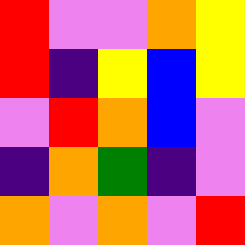[["red", "violet", "violet", "orange", "yellow"], ["red", "indigo", "yellow", "blue", "yellow"], ["violet", "red", "orange", "blue", "violet"], ["indigo", "orange", "green", "indigo", "violet"], ["orange", "violet", "orange", "violet", "red"]]